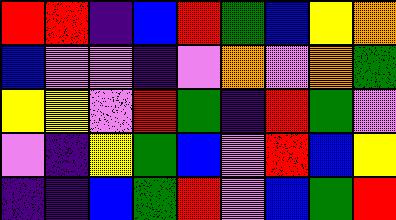[["red", "red", "indigo", "blue", "red", "green", "blue", "yellow", "orange"], ["blue", "violet", "violet", "indigo", "violet", "orange", "violet", "orange", "green"], ["yellow", "yellow", "violet", "red", "green", "indigo", "red", "green", "violet"], ["violet", "indigo", "yellow", "green", "blue", "violet", "red", "blue", "yellow"], ["indigo", "indigo", "blue", "green", "red", "violet", "blue", "green", "red"]]